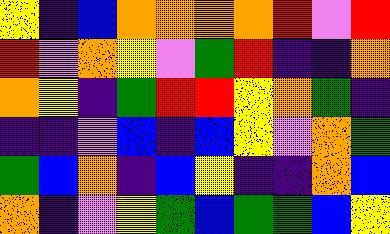[["yellow", "indigo", "blue", "orange", "orange", "orange", "orange", "red", "violet", "red"], ["red", "violet", "orange", "yellow", "violet", "green", "red", "indigo", "indigo", "orange"], ["orange", "yellow", "indigo", "green", "red", "red", "yellow", "orange", "green", "indigo"], ["indigo", "indigo", "violet", "blue", "indigo", "blue", "yellow", "violet", "orange", "green"], ["green", "blue", "orange", "indigo", "blue", "yellow", "indigo", "indigo", "orange", "blue"], ["orange", "indigo", "violet", "yellow", "green", "blue", "green", "green", "blue", "yellow"]]